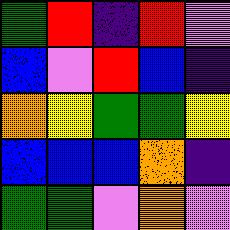[["green", "red", "indigo", "red", "violet"], ["blue", "violet", "red", "blue", "indigo"], ["orange", "yellow", "green", "green", "yellow"], ["blue", "blue", "blue", "orange", "indigo"], ["green", "green", "violet", "orange", "violet"]]